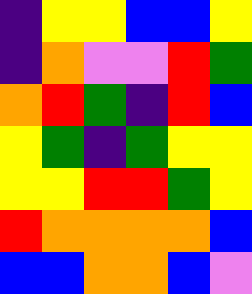[["indigo", "yellow", "yellow", "blue", "blue", "yellow"], ["indigo", "orange", "violet", "violet", "red", "green"], ["orange", "red", "green", "indigo", "red", "blue"], ["yellow", "green", "indigo", "green", "yellow", "yellow"], ["yellow", "yellow", "red", "red", "green", "yellow"], ["red", "orange", "orange", "orange", "orange", "blue"], ["blue", "blue", "orange", "orange", "blue", "violet"]]